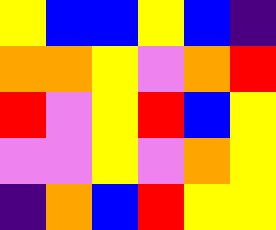[["yellow", "blue", "blue", "yellow", "blue", "indigo"], ["orange", "orange", "yellow", "violet", "orange", "red"], ["red", "violet", "yellow", "red", "blue", "yellow"], ["violet", "violet", "yellow", "violet", "orange", "yellow"], ["indigo", "orange", "blue", "red", "yellow", "yellow"]]